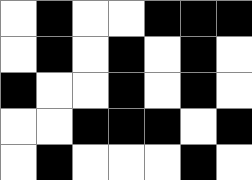[["white", "black", "white", "white", "black", "black", "black"], ["white", "black", "white", "black", "white", "black", "white"], ["black", "white", "white", "black", "white", "black", "white"], ["white", "white", "black", "black", "black", "white", "black"], ["white", "black", "white", "white", "white", "black", "white"]]